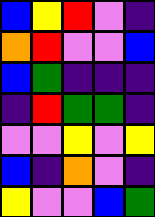[["blue", "yellow", "red", "violet", "indigo"], ["orange", "red", "violet", "violet", "blue"], ["blue", "green", "indigo", "indigo", "indigo"], ["indigo", "red", "green", "green", "indigo"], ["violet", "violet", "yellow", "violet", "yellow"], ["blue", "indigo", "orange", "violet", "indigo"], ["yellow", "violet", "violet", "blue", "green"]]